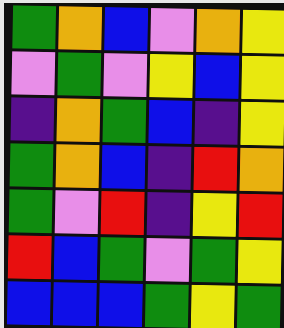[["green", "orange", "blue", "violet", "orange", "yellow"], ["violet", "green", "violet", "yellow", "blue", "yellow"], ["indigo", "orange", "green", "blue", "indigo", "yellow"], ["green", "orange", "blue", "indigo", "red", "orange"], ["green", "violet", "red", "indigo", "yellow", "red"], ["red", "blue", "green", "violet", "green", "yellow"], ["blue", "blue", "blue", "green", "yellow", "green"]]